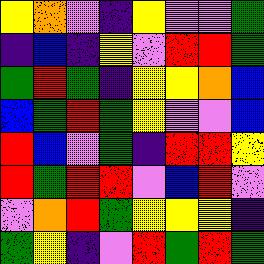[["yellow", "orange", "violet", "indigo", "yellow", "violet", "violet", "green"], ["indigo", "blue", "indigo", "yellow", "violet", "red", "red", "green"], ["green", "red", "green", "indigo", "yellow", "yellow", "orange", "blue"], ["blue", "green", "red", "green", "yellow", "violet", "violet", "blue"], ["red", "blue", "violet", "green", "indigo", "red", "red", "yellow"], ["red", "green", "red", "red", "violet", "blue", "red", "violet"], ["violet", "orange", "red", "green", "yellow", "yellow", "yellow", "indigo"], ["green", "yellow", "indigo", "violet", "red", "green", "red", "green"]]